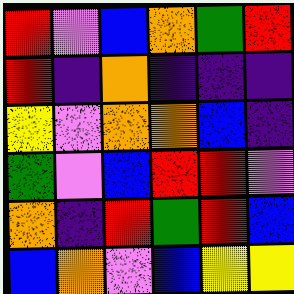[["red", "violet", "blue", "orange", "green", "red"], ["red", "indigo", "orange", "indigo", "indigo", "indigo"], ["yellow", "violet", "orange", "orange", "blue", "indigo"], ["green", "violet", "blue", "red", "red", "violet"], ["orange", "indigo", "red", "green", "red", "blue"], ["blue", "orange", "violet", "blue", "yellow", "yellow"]]